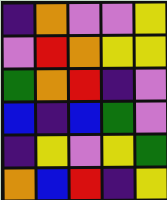[["indigo", "orange", "violet", "violet", "yellow"], ["violet", "red", "orange", "yellow", "yellow"], ["green", "orange", "red", "indigo", "violet"], ["blue", "indigo", "blue", "green", "violet"], ["indigo", "yellow", "violet", "yellow", "green"], ["orange", "blue", "red", "indigo", "yellow"]]